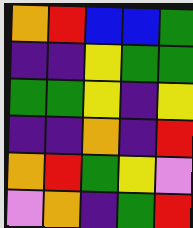[["orange", "red", "blue", "blue", "green"], ["indigo", "indigo", "yellow", "green", "green"], ["green", "green", "yellow", "indigo", "yellow"], ["indigo", "indigo", "orange", "indigo", "red"], ["orange", "red", "green", "yellow", "violet"], ["violet", "orange", "indigo", "green", "red"]]